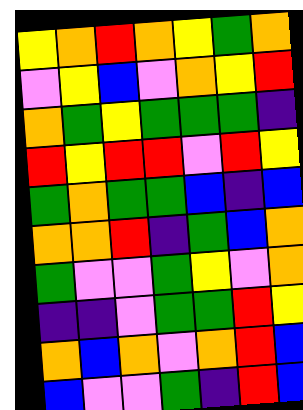[["yellow", "orange", "red", "orange", "yellow", "green", "orange"], ["violet", "yellow", "blue", "violet", "orange", "yellow", "red"], ["orange", "green", "yellow", "green", "green", "green", "indigo"], ["red", "yellow", "red", "red", "violet", "red", "yellow"], ["green", "orange", "green", "green", "blue", "indigo", "blue"], ["orange", "orange", "red", "indigo", "green", "blue", "orange"], ["green", "violet", "violet", "green", "yellow", "violet", "orange"], ["indigo", "indigo", "violet", "green", "green", "red", "yellow"], ["orange", "blue", "orange", "violet", "orange", "red", "blue"], ["blue", "violet", "violet", "green", "indigo", "red", "blue"]]